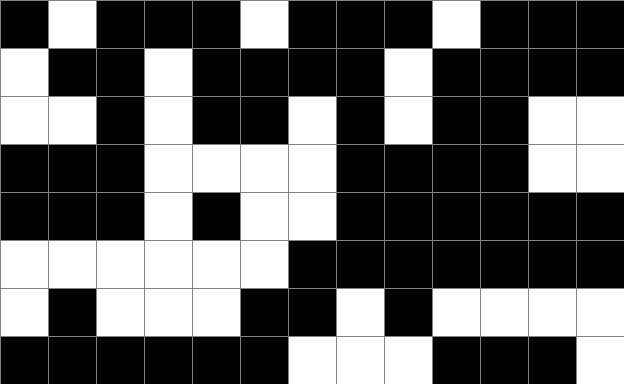[["black", "white", "black", "black", "black", "white", "black", "black", "black", "white", "black", "black", "black"], ["white", "black", "black", "white", "black", "black", "black", "black", "white", "black", "black", "black", "black"], ["white", "white", "black", "white", "black", "black", "white", "black", "white", "black", "black", "white", "white"], ["black", "black", "black", "white", "white", "white", "white", "black", "black", "black", "black", "white", "white"], ["black", "black", "black", "white", "black", "white", "white", "black", "black", "black", "black", "black", "black"], ["white", "white", "white", "white", "white", "white", "black", "black", "black", "black", "black", "black", "black"], ["white", "black", "white", "white", "white", "black", "black", "white", "black", "white", "white", "white", "white"], ["black", "black", "black", "black", "black", "black", "white", "white", "white", "black", "black", "black", "white"]]